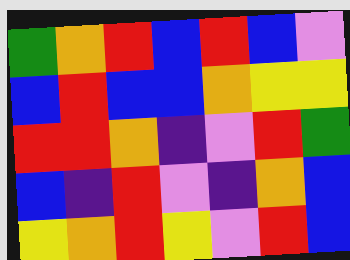[["green", "orange", "red", "blue", "red", "blue", "violet"], ["blue", "red", "blue", "blue", "orange", "yellow", "yellow"], ["red", "red", "orange", "indigo", "violet", "red", "green"], ["blue", "indigo", "red", "violet", "indigo", "orange", "blue"], ["yellow", "orange", "red", "yellow", "violet", "red", "blue"]]